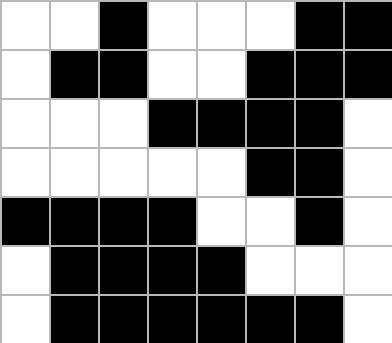[["white", "white", "black", "white", "white", "white", "black", "black"], ["white", "black", "black", "white", "white", "black", "black", "black"], ["white", "white", "white", "black", "black", "black", "black", "white"], ["white", "white", "white", "white", "white", "black", "black", "white"], ["black", "black", "black", "black", "white", "white", "black", "white"], ["white", "black", "black", "black", "black", "white", "white", "white"], ["white", "black", "black", "black", "black", "black", "black", "white"]]